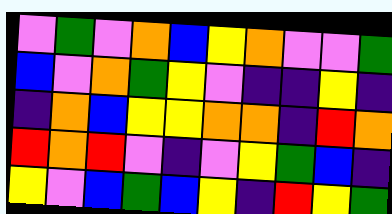[["violet", "green", "violet", "orange", "blue", "yellow", "orange", "violet", "violet", "green"], ["blue", "violet", "orange", "green", "yellow", "violet", "indigo", "indigo", "yellow", "indigo"], ["indigo", "orange", "blue", "yellow", "yellow", "orange", "orange", "indigo", "red", "orange"], ["red", "orange", "red", "violet", "indigo", "violet", "yellow", "green", "blue", "indigo"], ["yellow", "violet", "blue", "green", "blue", "yellow", "indigo", "red", "yellow", "green"]]